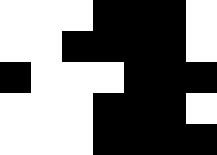[["white", "white", "white", "black", "black", "black", "white"], ["white", "white", "black", "black", "black", "black", "white"], ["black", "white", "white", "white", "black", "black", "black"], ["white", "white", "white", "black", "black", "black", "white"], ["white", "white", "white", "black", "black", "black", "black"]]